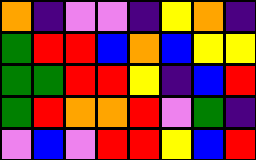[["orange", "indigo", "violet", "violet", "indigo", "yellow", "orange", "indigo"], ["green", "red", "red", "blue", "orange", "blue", "yellow", "yellow"], ["green", "green", "red", "red", "yellow", "indigo", "blue", "red"], ["green", "red", "orange", "orange", "red", "violet", "green", "indigo"], ["violet", "blue", "violet", "red", "red", "yellow", "blue", "red"]]